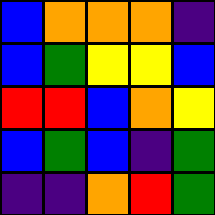[["blue", "orange", "orange", "orange", "indigo"], ["blue", "green", "yellow", "yellow", "blue"], ["red", "red", "blue", "orange", "yellow"], ["blue", "green", "blue", "indigo", "green"], ["indigo", "indigo", "orange", "red", "green"]]